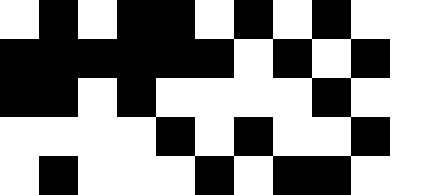[["white", "black", "white", "black", "black", "white", "black", "white", "black", "white", "white"], ["black", "black", "black", "black", "black", "black", "white", "black", "white", "black", "white"], ["black", "black", "white", "black", "white", "white", "white", "white", "black", "white", "white"], ["white", "white", "white", "white", "black", "white", "black", "white", "white", "black", "white"], ["white", "black", "white", "white", "white", "black", "white", "black", "black", "white", "white"]]